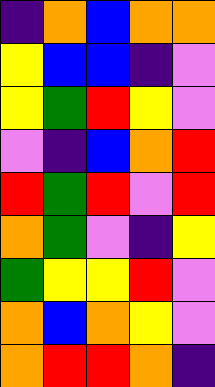[["indigo", "orange", "blue", "orange", "orange"], ["yellow", "blue", "blue", "indigo", "violet"], ["yellow", "green", "red", "yellow", "violet"], ["violet", "indigo", "blue", "orange", "red"], ["red", "green", "red", "violet", "red"], ["orange", "green", "violet", "indigo", "yellow"], ["green", "yellow", "yellow", "red", "violet"], ["orange", "blue", "orange", "yellow", "violet"], ["orange", "red", "red", "orange", "indigo"]]